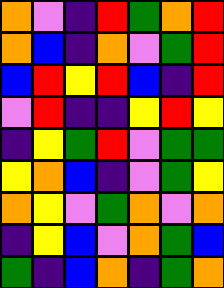[["orange", "violet", "indigo", "red", "green", "orange", "red"], ["orange", "blue", "indigo", "orange", "violet", "green", "red"], ["blue", "red", "yellow", "red", "blue", "indigo", "red"], ["violet", "red", "indigo", "indigo", "yellow", "red", "yellow"], ["indigo", "yellow", "green", "red", "violet", "green", "green"], ["yellow", "orange", "blue", "indigo", "violet", "green", "yellow"], ["orange", "yellow", "violet", "green", "orange", "violet", "orange"], ["indigo", "yellow", "blue", "violet", "orange", "green", "blue"], ["green", "indigo", "blue", "orange", "indigo", "green", "orange"]]